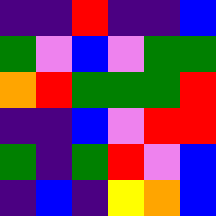[["indigo", "indigo", "red", "indigo", "indigo", "blue"], ["green", "violet", "blue", "violet", "green", "green"], ["orange", "red", "green", "green", "green", "red"], ["indigo", "indigo", "blue", "violet", "red", "red"], ["green", "indigo", "green", "red", "violet", "blue"], ["indigo", "blue", "indigo", "yellow", "orange", "blue"]]